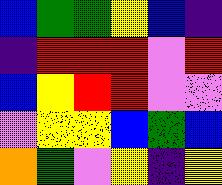[["blue", "green", "green", "yellow", "blue", "indigo"], ["indigo", "red", "red", "red", "violet", "red"], ["blue", "yellow", "red", "red", "violet", "violet"], ["violet", "yellow", "yellow", "blue", "green", "blue"], ["orange", "green", "violet", "yellow", "indigo", "yellow"]]